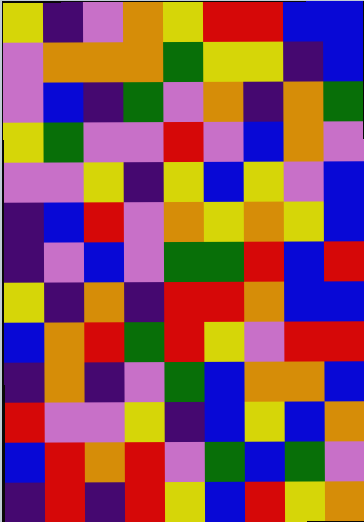[["yellow", "indigo", "violet", "orange", "yellow", "red", "red", "blue", "blue"], ["violet", "orange", "orange", "orange", "green", "yellow", "yellow", "indigo", "blue"], ["violet", "blue", "indigo", "green", "violet", "orange", "indigo", "orange", "green"], ["yellow", "green", "violet", "violet", "red", "violet", "blue", "orange", "violet"], ["violet", "violet", "yellow", "indigo", "yellow", "blue", "yellow", "violet", "blue"], ["indigo", "blue", "red", "violet", "orange", "yellow", "orange", "yellow", "blue"], ["indigo", "violet", "blue", "violet", "green", "green", "red", "blue", "red"], ["yellow", "indigo", "orange", "indigo", "red", "red", "orange", "blue", "blue"], ["blue", "orange", "red", "green", "red", "yellow", "violet", "red", "red"], ["indigo", "orange", "indigo", "violet", "green", "blue", "orange", "orange", "blue"], ["red", "violet", "violet", "yellow", "indigo", "blue", "yellow", "blue", "orange"], ["blue", "red", "orange", "red", "violet", "green", "blue", "green", "violet"], ["indigo", "red", "indigo", "red", "yellow", "blue", "red", "yellow", "orange"]]